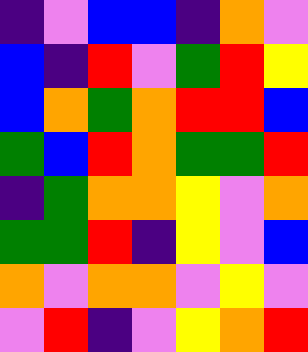[["indigo", "violet", "blue", "blue", "indigo", "orange", "violet"], ["blue", "indigo", "red", "violet", "green", "red", "yellow"], ["blue", "orange", "green", "orange", "red", "red", "blue"], ["green", "blue", "red", "orange", "green", "green", "red"], ["indigo", "green", "orange", "orange", "yellow", "violet", "orange"], ["green", "green", "red", "indigo", "yellow", "violet", "blue"], ["orange", "violet", "orange", "orange", "violet", "yellow", "violet"], ["violet", "red", "indigo", "violet", "yellow", "orange", "red"]]